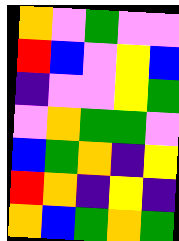[["orange", "violet", "green", "violet", "violet"], ["red", "blue", "violet", "yellow", "blue"], ["indigo", "violet", "violet", "yellow", "green"], ["violet", "orange", "green", "green", "violet"], ["blue", "green", "orange", "indigo", "yellow"], ["red", "orange", "indigo", "yellow", "indigo"], ["orange", "blue", "green", "orange", "green"]]